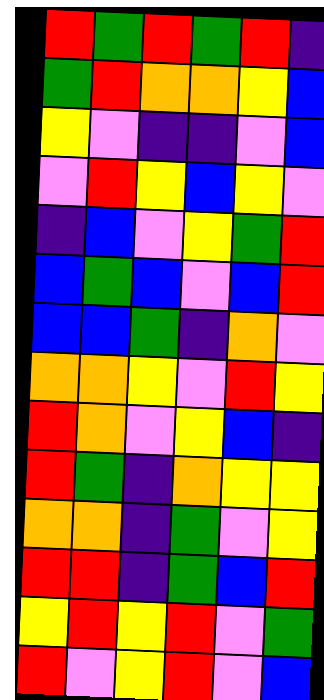[["red", "green", "red", "green", "red", "indigo"], ["green", "red", "orange", "orange", "yellow", "blue"], ["yellow", "violet", "indigo", "indigo", "violet", "blue"], ["violet", "red", "yellow", "blue", "yellow", "violet"], ["indigo", "blue", "violet", "yellow", "green", "red"], ["blue", "green", "blue", "violet", "blue", "red"], ["blue", "blue", "green", "indigo", "orange", "violet"], ["orange", "orange", "yellow", "violet", "red", "yellow"], ["red", "orange", "violet", "yellow", "blue", "indigo"], ["red", "green", "indigo", "orange", "yellow", "yellow"], ["orange", "orange", "indigo", "green", "violet", "yellow"], ["red", "red", "indigo", "green", "blue", "red"], ["yellow", "red", "yellow", "red", "violet", "green"], ["red", "violet", "yellow", "red", "violet", "blue"]]